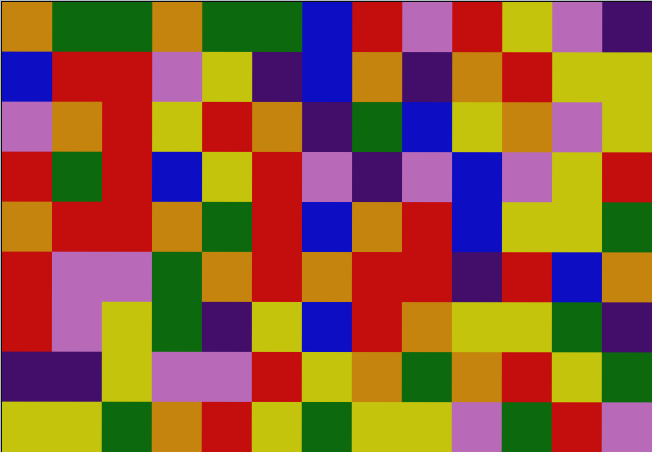[["orange", "green", "green", "orange", "green", "green", "blue", "red", "violet", "red", "yellow", "violet", "indigo"], ["blue", "red", "red", "violet", "yellow", "indigo", "blue", "orange", "indigo", "orange", "red", "yellow", "yellow"], ["violet", "orange", "red", "yellow", "red", "orange", "indigo", "green", "blue", "yellow", "orange", "violet", "yellow"], ["red", "green", "red", "blue", "yellow", "red", "violet", "indigo", "violet", "blue", "violet", "yellow", "red"], ["orange", "red", "red", "orange", "green", "red", "blue", "orange", "red", "blue", "yellow", "yellow", "green"], ["red", "violet", "violet", "green", "orange", "red", "orange", "red", "red", "indigo", "red", "blue", "orange"], ["red", "violet", "yellow", "green", "indigo", "yellow", "blue", "red", "orange", "yellow", "yellow", "green", "indigo"], ["indigo", "indigo", "yellow", "violet", "violet", "red", "yellow", "orange", "green", "orange", "red", "yellow", "green"], ["yellow", "yellow", "green", "orange", "red", "yellow", "green", "yellow", "yellow", "violet", "green", "red", "violet"]]